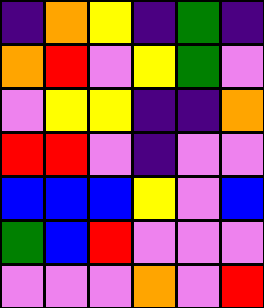[["indigo", "orange", "yellow", "indigo", "green", "indigo"], ["orange", "red", "violet", "yellow", "green", "violet"], ["violet", "yellow", "yellow", "indigo", "indigo", "orange"], ["red", "red", "violet", "indigo", "violet", "violet"], ["blue", "blue", "blue", "yellow", "violet", "blue"], ["green", "blue", "red", "violet", "violet", "violet"], ["violet", "violet", "violet", "orange", "violet", "red"]]